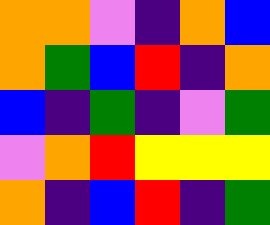[["orange", "orange", "violet", "indigo", "orange", "blue"], ["orange", "green", "blue", "red", "indigo", "orange"], ["blue", "indigo", "green", "indigo", "violet", "green"], ["violet", "orange", "red", "yellow", "yellow", "yellow"], ["orange", "indigo", "blue", "red", "indigo", "green"]]